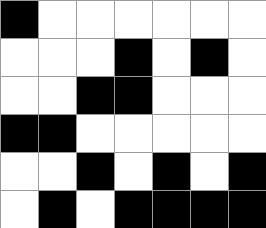[["black", "white", "white", "white", "white", "white", "white"], ["white", "white", "white", "black", "white", "black", "white"], ["white", "white", "black", "black", "white", "white", "white"], ["black", "black", "white", "white", "white", "white", "white"], ["white", "white", "black", "white", "black", "white", "black"], ["white", "black", "white", "black", "black", "black", "black"]]